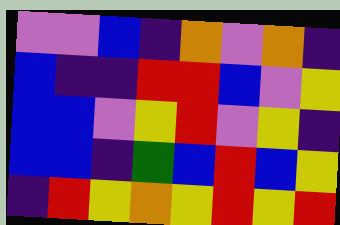[["violet", "violet", "blue", "indigo", "orange", "violet", "orange", "indigo"], ["blue", "indigo", "indigo", "red", "red", "blue", "violet", "yellow"], ["blue", "blue", "violet", "yellow", "red", "violet", "yellow", "indigo"], ["blue", "blue", "indigo", "green", "blue", "red", "blue", "yellow"], ["indigo", "red", "yellow", "orange", "yellow", "red", "yellow", "red"]]